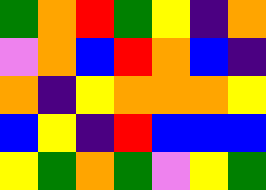[["green", "orange", "red", "green", "yellow", "indigo", "orange"], ["violet", "orange", "blue", "red", "orange", "blue", "indigo"], ["orange", "indigo", "yellow", "orange", "orange", "orange", "yellow"], ["blue", "yellow", "indigo", "red", "blue", "blue", "blue"], ["yellow", "green", "orange", "green", "violet", "yellow", "green"]]